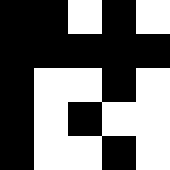[["black", "black", "white", "black", "white"], ["black", "black", "black", "black", "black"], ["black", "white", "white", "black", "white"], ["black", "white", "black", "white", "white"], ["black", "white", "white", "black", "white"]]